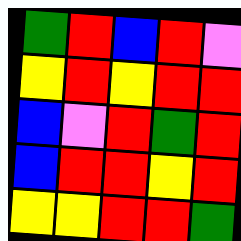[["green", "red", "blue", "red", "violet"], ["yellow", "red", "yellow", "red", "red"], ["blue", "violet", "red", "green", "red"], ["blue", "red", "red", "yellow", "red"], ["yellow", "yellow", "red", "red", "green"]]